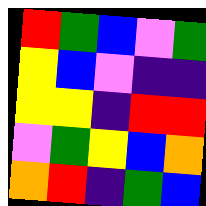[["red", "green", "blue", "violet", "green"], ["yellow", "blue", "violet", "indigo", "indigo"], ["yellow", "yellow", "indigo", "red", "red"], ["violet", "green", "yellow", "blue", "orange"], ["orange", "red", "indigo", "green", "blue"]]